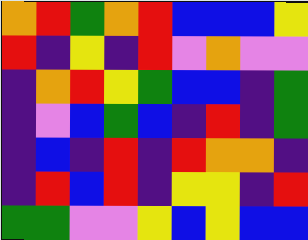[["orange", "red", "green", "orange", "red", "blue", "blue", "blue", "yellow"], ["red", "indigo", "yellow", "indigo", "red", "violet", "orange", "violet", "violet"], ["indigo", "orange", "red", "yellow", "green", "blue", "blue", "indigo", "green"], ["indigo", "violet", "blue", "green", "blue", "indigo", "red", "indigo", "green"], ["indigo", "blue", "indigo", "red", "indigo", "red", "orange", "orange", "indigo"], ["indigo", "red", "blue", "red", "indigo", "yellow", "yellow", "indigo", "red"], ["green", "green", "violet", "violet", "yellow", "blue", "yellow", "blue", "blue"]]